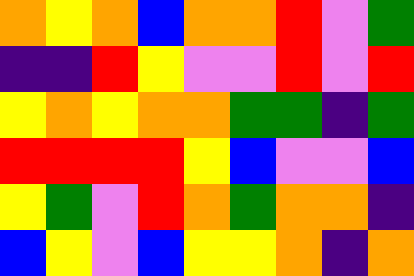[["orange", "yellow", "orange", "blue", "orange", "orange", "red", "violet", "green"], ["indigo", "indigo", "red", "yellow", "violet", "violet", "red", "violet", "red"], ["yellow", "orange", "yellow", "orange", "orange", "green", "green", "indigo", "green"], ["red", "red", "red", "red", "yellow", "blue", "violet", "violet", "blue"], ["yellow", "green", "violet", "red", "orange", "green", "orange", "orange", "indigo"], ["blue", "yellow", "violet", "blue", "yellow", "yellow", "orange", "indigo", "orange"]]